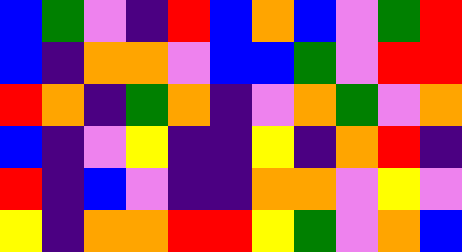[["blue", "green", "violet", "indigo", "red", "blue", "orange", "blue", "violet", "green", "red"], ["blue", "indigo", "orange", "orange", "violet", "blue", "blue", "green", "violet", "red", "red"], ["red", "orange", "indigo", "green", "orange", "indigo", "violet", "orange", "green", "violet", "orange"], ["blue", "indigo", "violet", "yellow", "indigo", "indigo", "yellow", "indigo", "orange", "red", "indigo"], ["red", "indigo", "blue", "violet", "indigo", "indigo", "orange", "orange", "violet", "yellow", "violet"], ["yellow", "indigo", "orange", "orange", "red", "red", "yellow", "green", "violet", "orange", "blue"]]